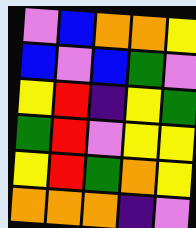[["violet", "blue", "orange", "orange", "yellow"], ["blue", "violet", "blue", "green", "violet"], ["yellow", "red", "indigo", "yellow", "green"], ["green", "red", "violet", "yellow", "yellow"], ["yellow", "red", "green", "orange", "yellow"], ["orange", "orange", "orange", "indigo", "violet"]]